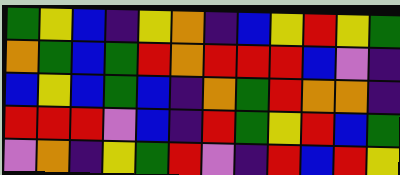[["green", "yellow", "blue", "indigo", "yellow", "orange", "indigo", "blue", "yellow", "red", "yellow", "green"], ["orange", "green", "blue", "green", "red", "orange", "red", "red", "red", "blue", "violet", "indigo"], ["blue", "yellow", "blue", "green", "blue", "indigo", "orange", "green", "red", "orange", "orange", "indigo"], ["red", "red", "red", "violet", "blue", "indigo", "red", "green", "yellow", "red", "blue", "green"], ["violet", "orange", "indigo", "yellow", "green", "red", "violet", "indigo", "red", "blue", "red", "yellow"]]